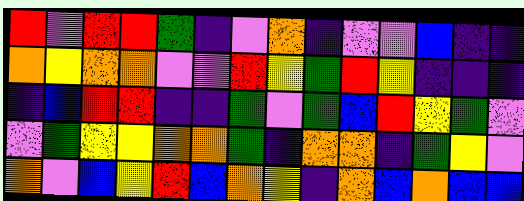[["red", "violet", "red", "red", "green", "indigo", "violet", "orange", "indigo", "violet", "violet", "blue", "indigo", "indigo"], ["orange", "yellow", "orange", "orange", "violet", "violet", "red", "yellow", "green", "red", "yellow", "indigo", "indigo", "indigo"], ["indigo", "blue", "red", "red", "indigo", "indigo", "green", "violet", "green", "blue", "red", "yellow", "green", "violet"], ["violet", "green", "yellow", "yellow", "orange", "orange", "green", "indigo", "orange", "orange", "indigo", "green", "yellow", "violet"], ["orange", "violet", "blue", "yellow", "red", "blue", "orange", "yellow", "indigo", "orange", "blue", "orange", "blue", "blue"]]